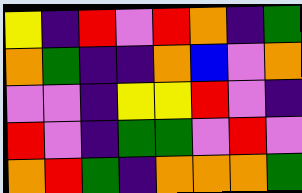[["yellow", "indigo", "red", "violet", "red", "orange", "indigo", "green"], ["orange", "green", "indigo", "indigo", "orange", "blue", "violet", "orange"], ["violet", "violet", "indigo", "yellow", "yellow", "red", "violet", "indigo"], ["red", "violet", "indigo", "green", "green", "violet", "red", "violet"], ["orange", "red", "green", "indigo", "orange", "orange", "orange", "green"]]